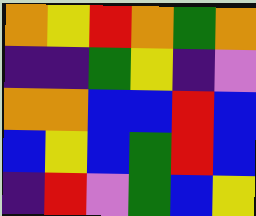[["orange", "yellow", "red", "orange", "green", "orange"], ["indigo", "indigo", "green", "yellow", "indigo", "violet"], ["orange", "orange", "blue", "blue", "red", "blue"], ["blue", "yellow", "blue", "green", "red", "blue"], ["indigo", "red", "violet", "green", "blue", "yellow"]]